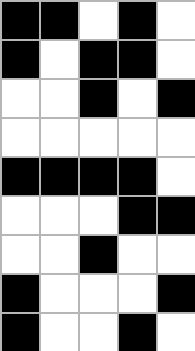[["black", "black", "white", "black", "white"], ["black", "white", "black", "black", "white"], ["white", "white", "black", "white", "black"], ["white", "white", "white", "white", "white"], ["black", "black", "black", "black", "white"], ["white", "white", "white", "black", "black"], ["white", "white", "black", "white", "white"], ["black", "white", "white", "white", "black"], ["black", "white", "white", "black", "white"]]